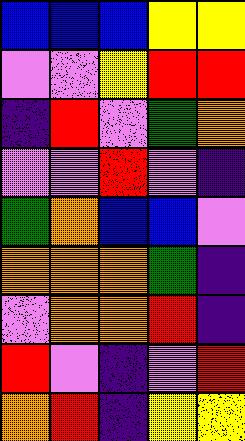[["blue", "blue", "blue", "yellow", "yellow"], ["violet", "violet", "yellow", "red", "red"], ["indigo", "red", "violet", "green", "orange"], ["violet", "violet", "red", "violet", "indigo"], ["green", "orange", "blue", "blue", "violet"], ["orange", "orange", "orange", "green", "indigo"], ["violet", "orange", "orange", "red", "indigo"], ["red", "violet", "indigo", "violet", "red"], ["orange", "red", "indigo", "yellow", "yellow"]]